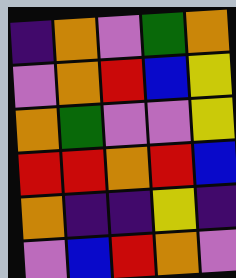[["indigo", "orange", "violet", "green", "orange"], ["violet", "orange", "red", "blue", "yellow"], ["orange", "green", "violet", "violet", "yellow"], ["red", "red", "orange", "red", "blue"], ["orange", "indigo", "indigo", "yellow", "indigo"], ["violet", "blue", "red", "orange", "violet"]]